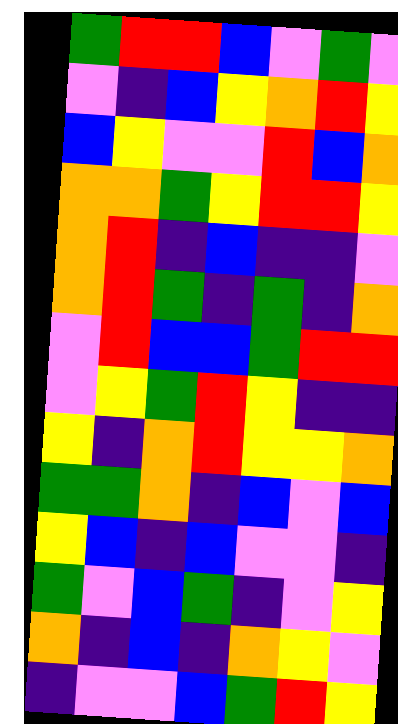[["green", "red", "red", "blue", "violet", "green", "violet"], ["violet", "indigo", "blue", "yellow", "orange", "red", "yellow"], ["blue", "yellow", "violet", "violet", "red", "blue", "orange"], ["orange", "orange", "green", "yellow", "red", "red", "yellow"], ["orange", "red", "indigo", "blue", "indigo", "indigo", "violet"], ["orange", "red", "green", "indigo", "green", "indigo", "orange"], ["violet", "red", "blue", "blue", "green", "red", "red"], ["violet", "yellow", "green", "red", "yellow", "indigo", "indigo"], ["yellow", "indigo", "orange", "red", "yellow", "yellow", "orange"], ["green", "green", "orange", "indigo", "blue", "violet", "blue"], ["yellow", "blue", "indigo", "blue", "violet", "violet", "indigo"], ["green", "violet", "blue", "green", "indigo", "violet", "yellow"], ["orange", "indigo", "blue", "indigo", "orange", "yellow", "violet"], ["indigo", "violet", "violet", "blue", "green", "red", "yellow"]]